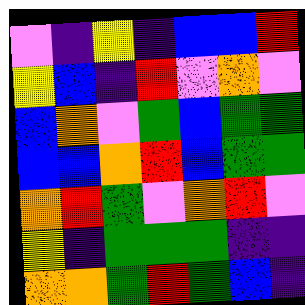[["violet", "indigo", "yellow", "indigo", "blue", "blue", "red"], ["yellow", "blue", "indigo", "red", "violet", "orange", "violet"], ["blue", "orange", "violet", "green", "blue", "green", "green"], ["blue", "blue", "orange", "red", "blue", "green", "green"], ["orange", "red", "green", "violet", "orange", "red", "violet"], ["yellow", "indigo", "green", "green", "green", "indigo", "indigo"], ["orange", "orange", "green", "red", "green", "blue", "indigo"]]